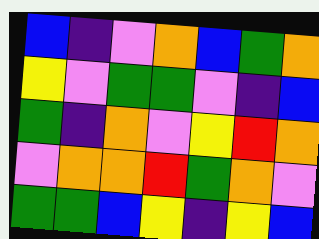[["blue", "indigo", "violet", "orange", "blue", "green", "orange"], ["yellow", "violet", "green", "green", "violet", "indigo", "blue"], ["green", "indigo", "orange", "violet", "yellow", "red", "orange"], ["violet", "orange", "orange", "red", "green", "orange", "violet"], ["green", "green", "blue", "yellow", "indigo", "yellow", "blue"]]